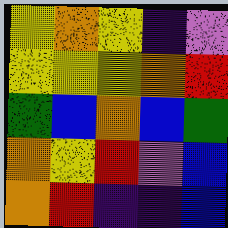[["yellow", "orange", "yellow", "indigo", "violet"], ["yellow", "yellow", "yellow", "orange", "red"], ["green", "blue", "orange", "blue", "green"], ["orange", "yellow", "red", "violet", "blue"], ["orange", "red", "indigo", "indigo", "blue"]]